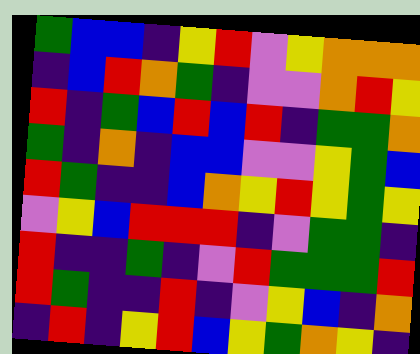[["green", "blue", "blue", "indigo", "yellow", "red", "violet", "yellow", "orange", "orange", "orange"], ["indigo", "blue", "red", "orange", "green", "indigo", "violet", "violet", "orange", "red", "yellow"], ["red", "indigo", "green", "blue", "red", "blue", "red", "indigo", "green", "green", "orange"], ["green", "indigo", "orange", "indigo", "blue", "blue", "violet", "violet", "yellow", "green", "blue"], ["red", "green", "indigo", "indigo", "blue", "orange", "yellow", "red", "yellow", "green", "yellow"], ["violet", "yellow", "blue", "red", "red", "red", "indigo", "violet", "green", "green", "indigo"], ["red", "indigo", "indigo", "green", "indigo", "violet", "red", "green", "green", "green", "red"], ["red", "green", "indigo", "indigo", "red", "indigo", "violet", "yellow", "blue", "indigo", "orange"], ["indigo", "red", "indigo", "yellow", "red", "blue", "yellow", "green", "orange", "yellow", "indigo"]]